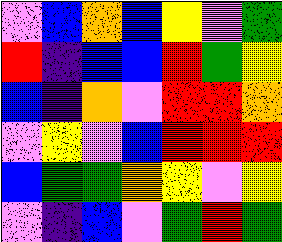[["violet", "blue", "orange", "blue", "yellow", "violet", "green"], ["red", "indigo", "blue", "blue", "red", "green", "yellow"], ["blue", "indigo", "orange", "violet", "red", "red", "orange"], ["violet", "yellow", "violet", "blue", "red", "red", "red"], ["blue", "green", "green", "orange", "yellow", "violet", "yellow"], ["violet", "indigo", "blue", "violet", "green", "red", "green"]]